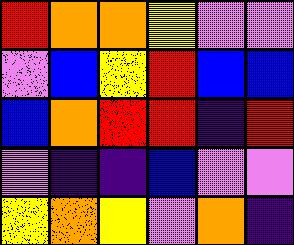[["red", "orange", "orange", "yellow", "violet", "violet"], ["violet", "blue", "yellow", "red", "blue", "blue"], ["blue", "orange", "red", "red", "indigo", "red"], ["violet", "indigo", "indigo", "blue", "violet", "violet"], ["yellow", "orange", "yellow", "violet", "orange", "indigo"]]